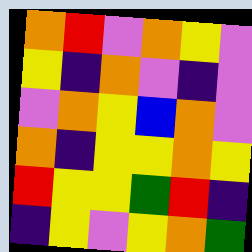[["orange", "red", "violet", "orange", "yellow", "violet"], ["yellow", "indigo", "orange", "violet", "indigo", "violet"], ["violet", "orange", "yellow", "blue", "orange", "violet"], ["orange", "indigo", "yellow", "yellow", "orange", "yellow"], ["red", "yellow", "yellow", "green", "red", "indigo"], ["indigo", "yellow", "violet", "yellow", "orange", "green"]]